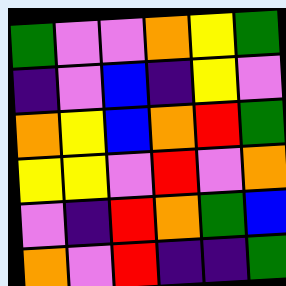[["green", "violet", "violet", "orange", "yellow", "green"], ["indigo", "violet", "blue", "indigo", "yellow", "violet"], ["orange", "yellow", "blue", "orange", "red", "green"], ["yellow", "yellow", "violet", "red", "violet", "orange"], ["violet", "indigo", "red", "orange", "green", "blue"], ["orange", "violet", "red", "indigo", "indigo", "green"]]